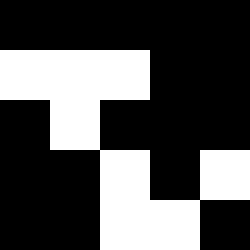[["black", "black", "black", "black", "black"], ["white", "white", "white", "black", "black"], ["black", "white", "black", "black", "black"], ["black", "black", "white", "black", "white"], ["black", "black", "white", "white", "black"]]